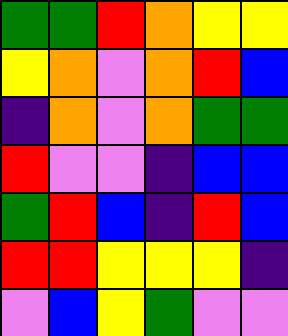[["green", "green", "red", "orange", "yellow", "yellow"], ["yellow", "orange", "violet", "orange", "red", "blue"], ["indigo", "orange", "violet", "orange", "green", "green"], ["red", "violet", "violet", "indigo", "blue", "blue"], ["green", "red", "blue", "indigo", "red", "blue"], ["red", "red", "yellow", "yellow", "yellow", "indigo"], ["violet", "blue", "yellow", "green", "violet", "violet"]]